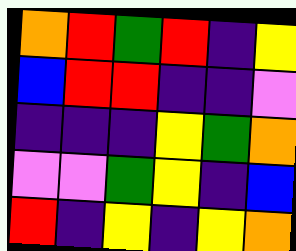[["orange", "red", "green", "red", "indigo", "yellow"], ["blue", "red", "red", "indigo", "indigo", "violet"], ["indigo", "indigo", "indigo", "yellow", "green", "orange"], ["violet", "violet", "green", "yellow", "indigo", "blue"], ["red", "indigo", "yellow", "indigo", "yellow", "orange"]]